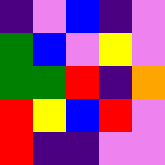[["indigo", "violet", "blue", "indigo", "violet"], ["green", "blue", "violet", "yellow", "violet"], ["green", "green", "red", "indigo", "orange"], ["red", "yellow", "blue", "red", "violet"], ["red", "indigo", "indigo", "violet", "violet"]]